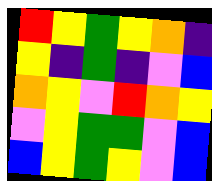[["red", "yellow", "green", "yellow", "orange", "indigo"], ["yellow", "indigo", "green", "indigo", "violet", "blue"], ["orange", "yellow", "violet", "red", "orange", "yellow"], ["violet", "yellow", "green", "green", "violet", "blue"], ["blue", "yellow", "green", "yellow", "violet", "blue"]]